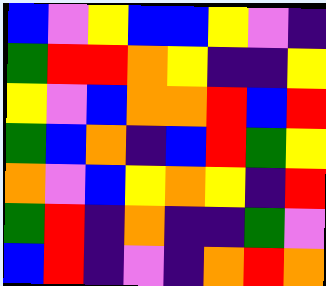[["blue", "violet", "yellow", "blue", "blue", "yellow", "violet", "indigo"], ["green", "red", "red", "orange", "yellow", "indigo", "indigo", "yellow"], ["yellow", "violet", "blue", "orange", "orange", "red", "blue", "red"], ["green", "blue", "orange", "indigo", "blue", "red", "green", "yellow"], ["orange", "violet", "blue", "yellow", "orange", "yellow", "indigo", "red"], ["green", "red", "indigo", "orange", "indigo", "indigo", "green", "violet"], ["blue", "red", "indigo", "violet", "indigo", "orange", "red", "orange"]]